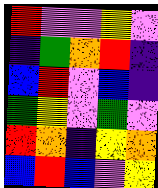[["red", "violet", "violet", "yellow", "violet"], ["indigo", "green", "orange", "red", "indigo"], ["blue", "red", "violet", "blue", "indigo"], ["green", "yellow", "violet", "green", "violet"], ["red", "orange", "indigo", "yellow", "orange"], ["blue", "red", "blue", "violet", "yellow"]]